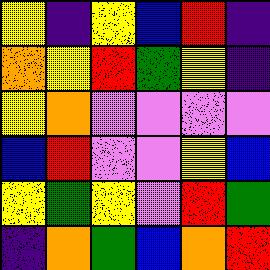[["yellow", "indigo", "yellow", "blue", "red", "indigo"], ["orange", "yellow", "red", "green", "yellow", "indigo"], ["yellow", "orange", "violet", "violet", "violet", "violet"], ["blue", "red", "violet", "violet", "yellow", "blue"], ["yellow", "green", "yellow", "violet", "red", "green"], ["indigo", "orange", "green", "blue", "orange", "red"]]